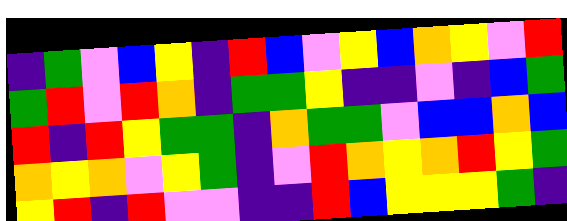[["indigo", "green", "violet", "blue", "yellow", "indigo", "red", "blue", "violet", "yellow", "blue", "orange", "yellow", "violet", "red"], ["green", "red", "violet", "red", "orange", "indigo", "green", "green", "yellow", "indigo", "indigo", "violet", "indigo", "blue", "green"], ["red", "indigo", "red", "yellow", "green", "green", "indigo", "orange", "green", "green", "violet", "blue", "blue", "orange", "blue"], ["orange", "yellow", "orange", "violet", "yellow", "green", "indigo", "violet", "red", "orange", "yellow", "orange", "red", "yellow", "green"], ["yellow", "red", "indigo", "red", "violet", "violet", "indigo", "indigo", "red", "blue", "yellow", "yellow", "yellow", "green", "indigo"]]